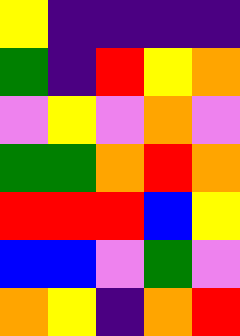[["yellow", "indigo", "indigo", "indigo", "indigo"], ["green", "indigo", "red", "yellow", "orange"], ["violet", "yellow", "violet", "orange", "violet"], ["green", "green", "orange", "red", "orange"], ["red", "red", "red", "blue", "yellow"], ["blue", "blue", "violet", "green", "violet"], ["orange", "yellow", "indigo", "orange", "red"]]